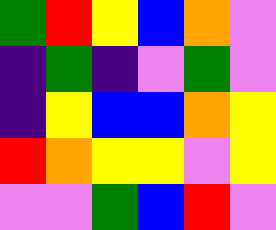[["green", "red", "yellow", "blue", "orange", "violet"], ["indigo", "green", "indigo", "violet", "green", "violet"], ["indigo", "yellow", "blue", "blue", "orange", "yellow"], ["red", "orange", "yellow", "yellow", "violet", "yellow"], ["violet", "violet", "green", "blue", "red", "violet"]]